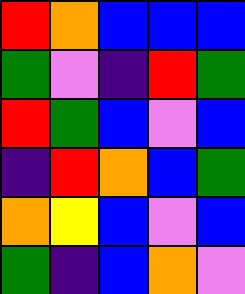[["red", "orange", "blue", "blue", "blue"], ["green", "violet", "indigo", "red", "green"], ["red", "green", "blue", "violet", "blue"], ["indigo", "red", "orange", "blue", "green"], ["orange", "yellow", "blue", "violet", "blue"], ["green", "indigo", "blue", "orange", "violet"]]